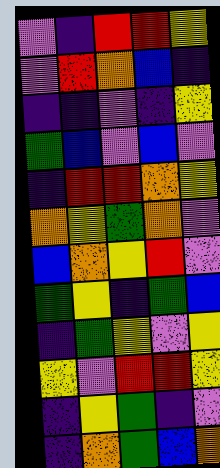[["violet", "indigo", "red", "red", "yellow"], ["violet", "red", "orange", "blue", "indigo"], ["indigo", "indigo", "violet", "indigo", "yellow"], ["green", "blue", "violet", "blue", "violet"], ["indigo", "red", "red", "orange", "yellow"], ["orange", "yellow", "green", "orange", "violet"], ["blue", "orange", "yellow", "red", "violet"], ["green", "yellow", "indigo", "green", "blue"], ["indigo", "green", "yellow", "violet", "yellow"], ["yellow", "violet", "red", "red", "yellow"], ["indigo", "yellow", "green", "indigo", "violet"], ["indigo", "orange", "green", "blue", "orange"]]